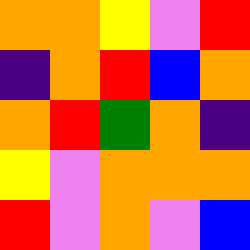[["orange", "orange", "yellow", "violet", "red"], ["indigo", "orange", "red", "blue", "orange"], ["orange", "red", "green", "orange", "indigo"], ["yellow", "violet", "orange", "orange", "orange"], ["red", "violet", "orange", "violet", "blue"]]